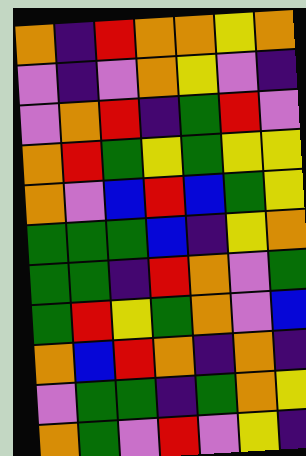[["orange", "indigo", "red", "orange", "orange", "yellow", "orange"], ["violet", "indigo", "violet", "orange", "yellow", "violet", "indigo"], ["violet", "orange", "red", "indigo", "green", "red", "violet"], ["orange", "red", "green", "yellow", "green", "yellow", "yellow"], ["orange", "violet", "blue", "red", "blue", "green", "yellow"], ["green", "green", "green", "blue", "indigo", "yellow", "orange"], ["green", "green", "indigo", "red", "orange", "violet", "green"], ["green", "red", "yellow", "green", "orange", "violet", "blue"], ["orange", "blue", "red", "orange", "indigo", "orange", "indigo"], ["violet", "green", "green", "indigo", "green", "orange", "yellow"], ["orange", "green", "violet", "red", "violet", "yellow", "indigo"]]